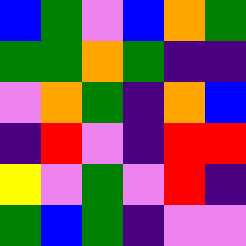[["blue", "green", "violet", "blue", "orange", "green"], ["green", "green", "orange", "green", "indigo", "indigo"], ["violet", "orange", "green", "indigo", "orange", "blue"], ["indigo", "red", "violet", "indigo", "red", "red"], ["yellow", "violet", "green", "violet", "red", "indigo"], ["green", "blue", "green", "indigo", "violet", "violet"]]